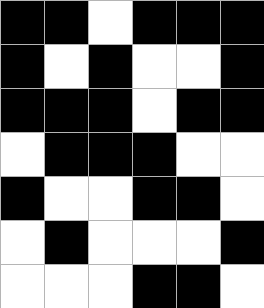[["black", "black", "white", "black", "black", "black"], ["black", "white", "black", "white", "white", "black"], ["black", "black", "black", "white", "black", "black"], ["white", "black", "black", "black", "white", "white"], ["black", "white", "white", "black", "black", "white"], ["white", "black", "white", "white", "white", "black"], ["white", "white", "white", "black", "black", "white"]]